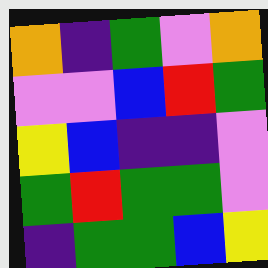[["orange", "indigo", "green", "violet", "orange"], ["violet", "violet", "blue", "red", "green"], ["yellow", "blue", "indigo", "indigo", "violet"], ["green", "red", "green", "green", "violet"], ["indigo", "green", "green", "blue", "yellow"]]